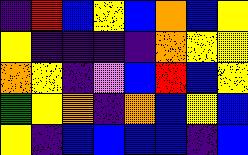[["indigo", "red", "blue", "yellow", "blue", "orange", "blue", "yellow"], ["yellow", "indigo", "indigo", "indigo", "indigo", "orange", "yellow", "yellow"], ["orange", "yellow", "indigo", "violet", "blue", "red", "blue", "yellow"], ["green", "yellow", "orange", "indigo", "orange", "blue", "yellow", "blue"], ["yellow", "indigo", "blue", "blue", "blue", "blue", "indigo", "blue"]]